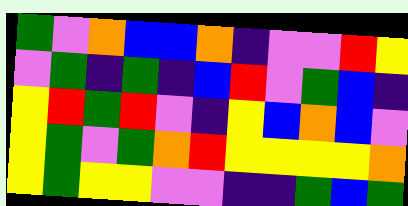[["green", "violet", "orange", "blue", "blue", "orange", "indigo", "violet", "violet", "red", "yellow"], ["violet", "green", "indigo", "green", "indigo", "blue", "red", "violet", "green", "blue", "indigo"], ["yellow", "red", "green", "red", "violet", "indigo", "yellow", "blue", "orange", "blue", "violet"], ["yellow", "green", "violet", "green", "orange", "red", "yellow", "yellow", "yellow", "yellow", "orange"], ["yellow", "green", "yellow", "yellow", "violet", "violet", "indigo", "indigo", "green", "blue", "green"]]